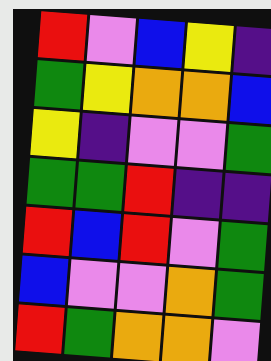[["red", "violet", "blue", "yellow", "indigo"], ["green", "yellow", "orange", "orange", "blue"], ["yellow", "indigo", "violet", "violet", "green"], ["green", "green", "red", "indigo", "indigo"], ["red", "blue", "red", "violet", "green"], ["blue", "violet", "violet", "orange", "green"], ["red", "green", "orange", "orange", "violet"]]